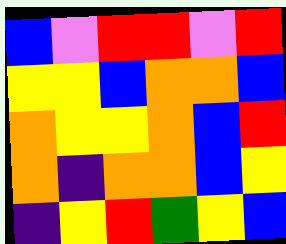[["blue", "violet", "red", "red", "violet", "red"], ["yellow", "yellow", "blue", "orange", "orange", "blue"], ["orange", "yellow", "yellow", "orange", "blue", "red"], ["orange", "indigo", "orange", "orange", "blue", "yellow"], ["indigo", "yellow", "red", "green", "yellow", "blue"]]